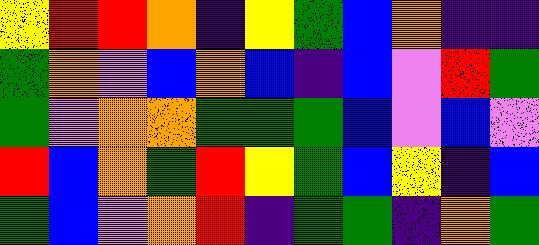[["yellow", "red", "red", "orange", "indigo", "yellow", "green", "blue", "orange", "indigo", "indigo"], ["green", "orange", "violet", "blue", "orange", "blue", "indigo", "blue", "violet", "red", "green"], ["green", "violet", "orange", "orange", "green", "green", "green", "blue", "violet", "blue", "violet"], ["red", "blue", "orange", "green", "red", "yellow", "green", "blue", "yellow", "indigo", "blue"], ["green", "blue", "violet", "orange", "red", "indigo", "green", "green", "indigo", "orange", "green"]]